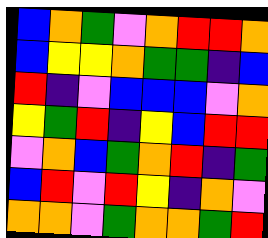[["blue", "orange", "green", "violet", "orange", "red", "red", "orange"], ["blue", "yellow", "yellow", "orange", "green", "green", "indigo", "blue"], ["red", "indigo", "violet", "blue", "blue", "blue", "violet", "orange"], ["yellow", "green", "red", "indigo", "yellow", "blue", "red", "red"], ["violet", "orange", "blue", "green", "orange", "red", "indigo", "green"], ["blue", "red", "violet", "red", "yellow", "indigo", "orange", "violet"], ["orange", "orange", "violet", "green", "orange", "orange", "green", "red"]]